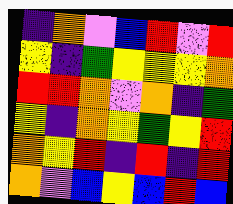[["indigo", "orange", "violet", "blue", "red", "violet", "red"], ["yellow", "indigo", "green", "yellow", "yellow", "yellow", "orange"], ["red", "red", "orange", "violet", "orange", "indigo", "green"], ["yellow", "indigo", "orange", "yellow", "green", "yellow", "red"], ["orange", "yellow", "red", "indigo", "red", "indigo", "red"], ["orange", "violet", "blue", "yellow", "blue", "red", "blue"]]